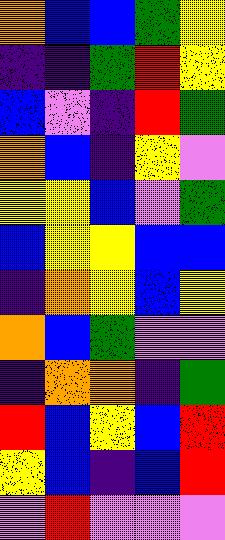[["orange", "blue", "blue", "green", "yellow"], ["indigo", "indigo", "green", "red", "yellow"], ["blue", "violet", "indigo", "red", "green"], ["orange", "blue", "indigo", "yellow", "violet"], ["yellow", "yellow", "blue", "violet", "green"], ["blue", "yellow", "yellow", "blue", "blue"], ["indigo", "orange", "yellow", "blue", "yellow"], ["orange", "blue", "green", "violet", "violet"], ["indigo", "orange", "orange", "indigo", "green"], ["red", "blue", "yellow", "blue", "red"], ["yellow", "blue", "indigo", "blue", "red"], ["violet", "red", "violet", "violet", "violet"]]